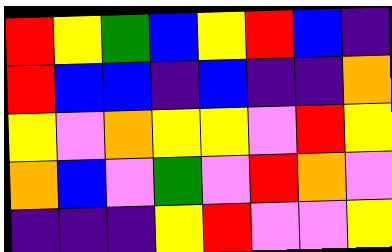[["red", "yellow", "green", "blue", "yellow", "red", "blue", "indigo"], ["red", "blue", "blue", "indigo", "blue", "indigo", "indigo", "orange"], ["yellow", "violet", "orange", "yellow", "yellow", "violet", "red", "yellow"], ["orange", "blue", "violet", "green", "violet", "red", "orange", "violet"], ["indigo", "indigo", "indigo", "yellow", "red", "violet", "violet", "yellow"]]